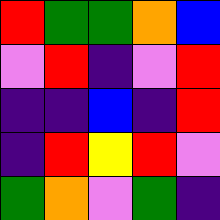[["red", "green", "green", "orange", "blue"], ["violet", "red", "indigo", "violet", "red"], ["indigo", "indigo", "blue", "indigo", "red"], ["indigo", "red", "yellow", "red", "violet"], ["green", "orange", "violet", "green", "indigo"]]